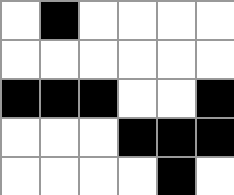[["white", "black", "white", "white", "white", "white"], ["white", "white", "white", "white", "white", "white"], ["black", "black", "black", "white", "white", "black"], ["white", "white", "white", "black", "black", "black"], ["white", "white", "white", "white", "black", "white"]]